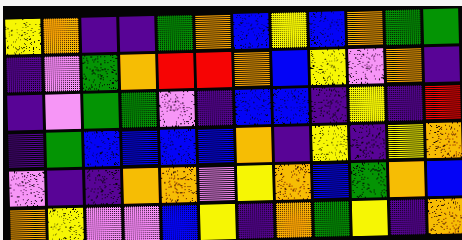[["yellow", "orange", "indigo", "indigo", "green", "orange", "blue", "yellow", "blue", "orange", "green", "green"], ["indigo", "violet", "green", "orange", "red", "red", "orange", "blue", "yellow", "violet", "orange", "indigo"], ["indigo", "violet", "green", "green", "violet", "indigo", "blue", "blue", "indigo", "yellow", "indigo", "red"], ["indigo", "green", "blue", "blue", "blue", "blue", "orange", "indigo", "yellow", "indigo", "yellow", "orange"], ["violet", "indigo", "indigo", "orange", "orange", "violet", "yellow", "orange", "blue", "green", "orange", "blue"], ["orange", "yellow", "violet", "violet", "blue", "yellow", "indigo", "orange", "green", "yellow", "indigo", "orange"]]